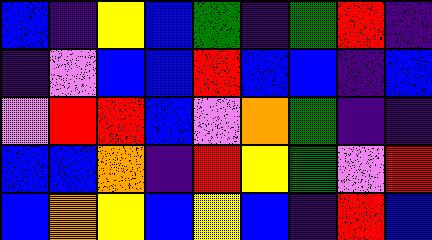[["blue", "indigo", "yellow", "blue", "green", "indigo", "green", "red", "indigo"], ["indigo", "violet", "blue", "blue", "red", "blue", "blue", "indigo", "blue"], ["violet", "red", "red", "blue", "violet", "orange", "green", "indigo", "indigo"], ["blue", "blue", "orange", "indigo", "red", "yellow", "green", "violet", "red"], ["blue", "orange", "yellow", "blue", "yellow", "blue", "indigo", "red", "blue"]]